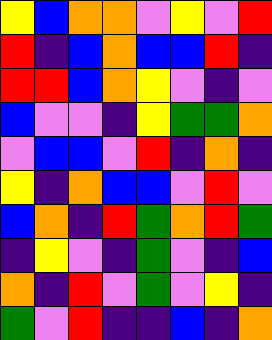[["yellow", "blue", "orange", "orange", "violet", "yellow", "violet", "red"], ["red", "indigo", "blue", "orange", "blue", "blue", "red", "indigo"], ["red", "red", "blue", "orange", "yellow", "violet", "indigo", "violet"], ["blue", "violet", "violet", "indigo", "yellow", "green", "green", "orange"], ["violet", "blue", "blue", "violet", "red", "indigo", "orange", "indigo"], ["yellow", "indigo", "orange", "blue", "blue", "violet", "red", "violet"], ["blue", "orange", "indigo", "red", "green", "orange", "red", "green"], ["indigo", "yellow", "violet", "indigo", "green", "violet", "indigo", "blue"], ["orange", "indigo", "red", "violet", "green", "violet", "yellow", "indigo"], ["green", "violet", "red", "indigo", "indigo", "blue", "indigo", "orange"]]